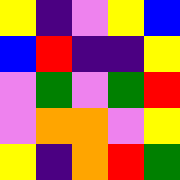[["yellow", "indigo", "violet", "yellow", "blue"], ["blue", "red", "indigo", "indigo", "yellow"], ["violet", "green", "violet", "green", "red"], ["violet", "orange", "orange", "violet", "yellow"], ["yellow", "indigo", "orange", "red", "green"]]